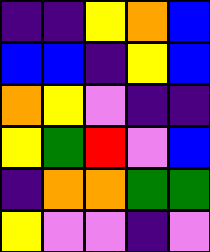[["indigo", "indigo", "yellow", "orange", "blue"], ["blue", "blue", "indigo", "yellow", "blue"], ["orange", "yellow", "violet", "indigo", "indigo"], ["yellow", "green", "red", "violet", "blue"], ["indigo", "orange", "orange", "green", "green"], ["yellow", "violet", "violet", "indigo", "violet"]]